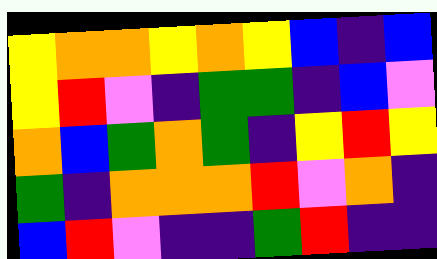[["yellow", "orange", "orange", "yellow", "orange", "yellow", "blue", "indigo", "blue"], ["yellow", "red", "violet", "indigo", "green", "green", "indigo", "blue", "violet"], ["orange", "blue", "green", "orange", "green", "indigo", "yellow", "red", "yellow"], ["green", "indigo", "orange", "orange", "orange", "red", "violet", "orange", "indigo"], ["blue", "red", "violet", "indigo", "indigo", "green", "red", "indigo", "indigo"]]